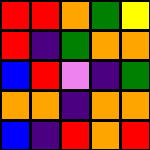[["red", "red", "orange", "green", "yellow"], ["red", "indigo", "green", "orange", "orange"], ["blue", "red", "violet", "indigo", "green"], ["orange", "orange", "indigo", "orange", "orange"], ["blue", "indigo", "red", "orange", "red"]]